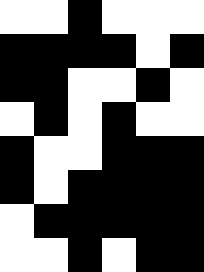[["white", "white", "black", "white", "white", "white"], ["black", "black", "black", "black", "white", "black"], ["black", "black", "white", "white", "black", "white"], ["white", "black", "white", "black", "white", "white"], ["black", "white", "white", "black", "black", "black"], ["black", "white", "black", "black", "black", "black"], ["white", "black", "black", "black", "black", "black"], ["white", "white", "black", "white", "black", "black"]]